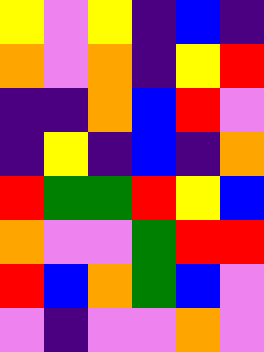[["yellow", "violet", "yellow", "indigo", "blue", "indigo"], ["orange", "violet", "orange", "indigo", "yellow", "red"], ["indigo", "indigo", "orange", "blue", "red", "violet"], ["indigo", "yellow", "indigo", "blue", "indigo", "orange"], ["red", "green", "green", "red", "yellow", "blue"], ["orange", "violet", "violet", "green", "red", "red"], ["red", "blue", "orange", "green", "blue", "violet"], ["violet", "indigo", "violet", "violet", "orange", "violet"]]